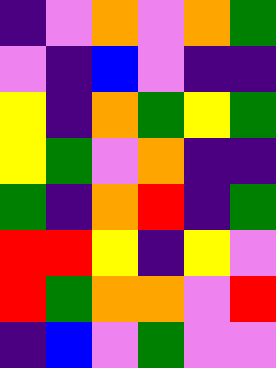[["indigo", "violet", "orange", "violet", "orange", "green"], ["violet", "indigo", "blue", "violet", "indigo", "indigo"], ["yellow", "indigo", "orange", "green", "yellow", "green"], ["yellow", "green", "violet", "orange", "indigo", "indigo"], ["green", "indigo", "orange", "red", "indigo", "green"], ["red", "red", "yellow", "indigo", "yellow", "violet"], ["red", "green", "orange", "orange", "violet", "red"], ["indigo", "blue", "violet", "green", "violet", "violet"]]